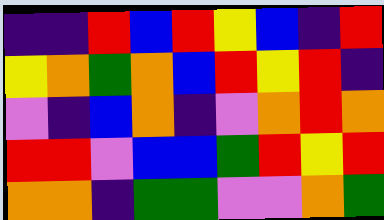[["indigo", "indigo", "red", "blue", "red", "yellow", "blue", "indigo", "red"], ["yellow", "orange", "green", "orange", "blue", "red", "yellow", "red", "indigo"], ["violet", "indigo", "blue", "orange", "indigo", "violet", "orange", "red", "orange"], ["red", "red", "violet", "blue", "blue", "green", "red", "yellow", "red"], ["orange", "orange", "indigo", "green", "green", "violet", "violet", "orange", "green"]]